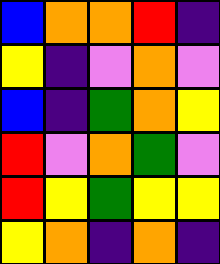[["blue", "orange", "orange", "red", "indigo"], ["yellow", "indigo", "violet", "orange", "violet"], ["blue", "indigo", "green", "orange", "yellow"], ["red", "violet", "orange", "green", "violet"], ["red", "yellow", "green", "yellow", "yellow"], ["yellow", "orange", "indigo", "orange", "indigo"]]